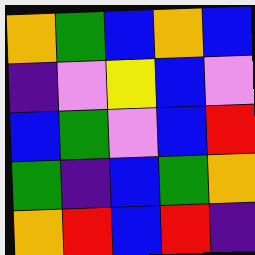[["orange", "green", "blue", "orange", "blue"], ["indigo", "violet", "yellow", "blue", "violet"], ["blue", "green", "violet", "blue", "red"], ["green", "indigo", "blue", "green", "orange"], ["orange", "red", "blue", "red", "indigo"]]